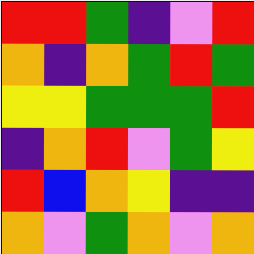[["red", "red", "green", "indigo", "violet", "red"], ["orange", "indigo", "orange", "green", "red", "green"], ["yellow", "yellow", "green", "green", "green", "red"], ["indigo", "orange", "red", "violet", "green", "yellow"], ["red", "blue", "orange", "yellow", "indigo", "indigo"], ["orange", "violet", "green", "orange", "violet", "orange"]]